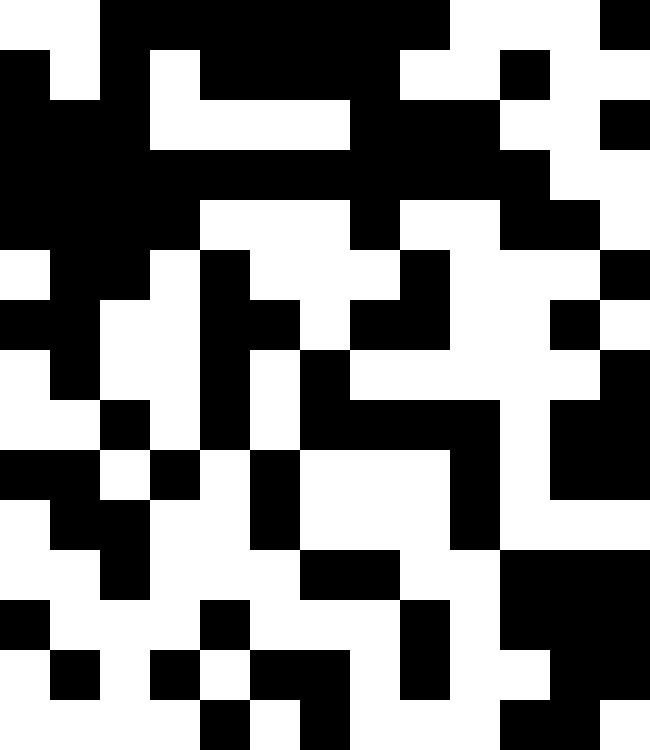[["white", "white", "black", "black", "black", "black", "black", "black", "black", "white", "white", "white", "black"], ["black", "white", "black", "white", "black", "black", "black", "black", "white", "white", "black", "white", "white"], ["black", "black", "black", "white", "white", "white", "white", "black", "black", "black", "white", "white", "black"], ["black", "black", "black", "black", "black", "black", "black", "black", "black", "black", "black", "white", "white"], ["black", "black", "black", "black", "white", "white", "white", "black", "white", "white", "black", "black", "white"], ["white", "black", "black", "white", "black", "white", "white", "white", "black", "white", "white", "white", "black"], ["black", "black", "white", "white", "black", "black", "white", "black", "black", "white", "white", "black", "white"], ["white", "black", "white", "white", "black", "white", "black", "white", "white", "white", "white", "white", "black"], ["white", "white", "black", "white", "black", "white", "black", "black", "black", "black", "white", "black", "black"], ["black", "black", "white", "black", "white", "black", "white", "white", "white", "black", "white", "black", "black"], ["white", "black", "black", "white", "white", "black", "white", "white", "white", "black", "white", "white", "white"], ["white", "white", "black", "white", "white", "white", "black", "black", "white", "white", "black", "black", "black"], ["black", "white", "white", "white", "black", "white", "white", "white", "black", "white", "black", "black", "black"], ["white", "black", "white", "black", "white", "black", "black", "white", "black", "white", "white", "black", "black"], ["white", "white", "white", "white", "black", "white", "black", "white", "white", "white", "black", "black", "white"]]